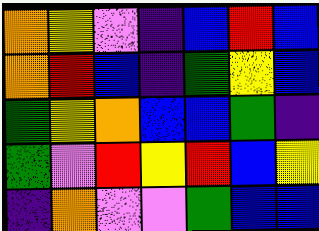[["orange", "yellow", "violet", "indigo", "blue", "red", "blue"], ["orange", "red", "blue", "indigo", "green", "yellow", "blue"], ["green", "yellow", "orange", "blue", "blue", "green", "indigo"], ["green", "violet", "red", "yellow", "red", "blue", "yellow"], ["indigo", "orange", "violet", "violet", "green", "blue", "blue"]]